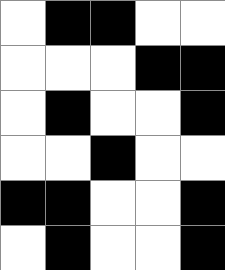[["white", "black", "black", "white", "white"], ["white", "white", "white", "black", "black"], ["white", "black", "white", "white", "black"], ["white", "white", "black", "white", "white"], ["black", "black", "white", "white", "black"], ["white", "black", "white", "white", "black"]]